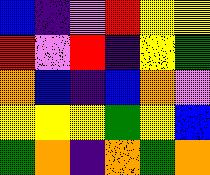[["blue", "indigo", "violet", "red", "yellow", "yellow"], ["red", "violet", "red", "indigo", "yellow", "green"], ["orange", "blue", "indigo", "blue", "orange", "violet"], ["yellow", "yellow", "yellow", "green", "yellow", "blue"], ["green", "orange", "indigo", "orange", "green", "orange"]]